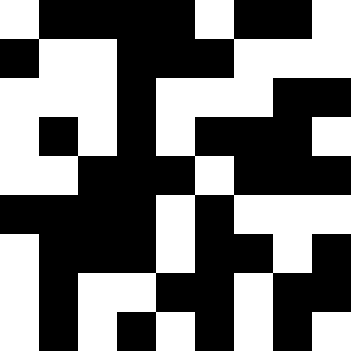[["white", "black", "black", "black", "black", "white", "black", "black", "white"], ["black", "white", "white", "black", "black", "black", "white", "white", "white"], ["white", "white", "white", "black", "white", "white", "white", "black", "black"], ["white", "black", "white", "black", "white", "black", "black", "black", "white"], ["white", "white", "black", "black", "black", "white", "black", "black", "black"], ["black", "black", "black", "black", "white", "black", "white", "white", "white"], ["white", "black", "black", "black", "white", "black", "black", "white", "black"], ["white", "black", "white", "white", "black", "black", "white", "black", "black"], ["white", "black", "white", "black", "white", "black", "white", "black", "white"]]